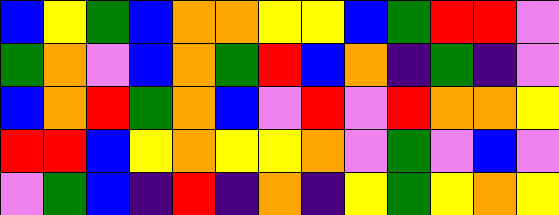[["blue", "yellow", "green", "blue", "orange", "orange", "yellow", "yellow", "blue", "green", "red", "red", "violet"], ["green", "orange", "violet", "blue", "orange", "green", "red", "blue", "orange", "indigo", "green", "indigo", "violet"], ["blue", "orange", "red", "green", "orange", "blue", "violet", "red", "violet", "red", "orange", "orange", "yellow"], ["red", "red", "blue", "yellow", "orange", "yellow", "yellow", "orange", "violet", "green", "violet", "blue", "violet"], ["violet", "green", "blue", "indigo", "red", "indigo", "orange", "indigo", "yellow", "green", "yellow", "orange", "yellow"]]